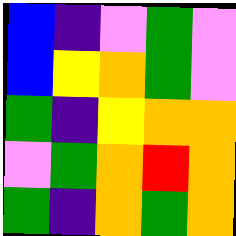[["blue", "indigo", "violet", "green", "violet"], ["blue", "yellow", "orange", "green", "violet"], ["green", "indigo", "yellow", "orange", "orange"], ["violet", "green", "orange", "red", "orange"], ["green", "indigo", "orange", "green", "orange"]]